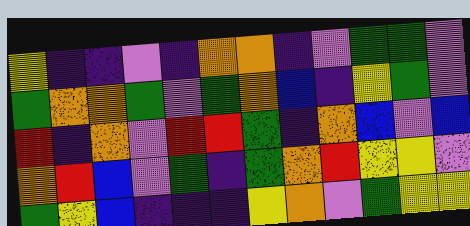[["yellow", "indigo", "indigo", "violet", "indigo", "orange", "orange", "indigo", "violet", "green", "green", "violet"], ["green", "orange", "orange", "green", "violet", "green", "orange", "blue", "indigo", "yellow", "green", "violet"], ["red", "indigo", "orange", "violet", "red", "red", "green", "indigo", "orange", "blue", "violet", "blue"], ["orange", "red", "blue", "violet", "green", "indigo", "green", "orange", "red", "yellow", "yellow", "violet"], ["green", "yellow", "blue", "indigo", "indigo", "indigo", "yellow", "orange", "violet", "green", "yellow", "yellow"]]